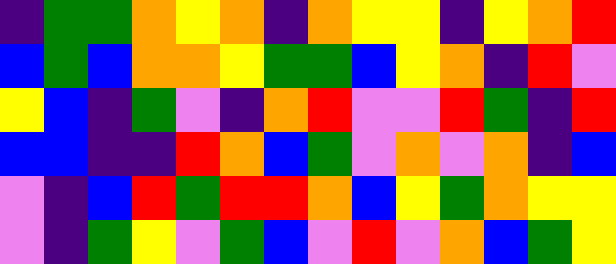[["indigo", "green", "green", "orange", "yellow", "orange", "indigo", "orange", "yellow", "yellow", "indigo", "yellow", "orange", "red"], ["blue", "green", "blue", "orange", "orange", "yellow", "green", "green", "blue", "yellow", "orange", "indigo", "red", "violet"], ["yellow", "blue", "indigo", "green", "violet", "indigo", "orange", "red", "violet", "violet", "red", "green", "indigo", "red"], ["blue", "blue", "indigo", "indigo", "red", "orange", "blue", "green", "violet", "orange", "violet", "orange", "indigo", "blue"], ["violet", "indigo", "blue", "red", "green", "red", "red", "orange", "blue", "yellow", "green", "orange", "yellow", "yellow"], ["violet", "indigo", "green", "yellow", "violet", "green", "blue", "violet", "red", "violet", "orange", "blue", "green", "yellow"]]